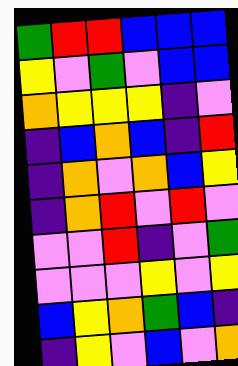[["green", "red", "red", "blue", "blue", "blue"], ["yellow", "violet", "green", "violet", "blue", "blue"], ["orange", "yellow", "yellow", "yellow", "indigo", "violet"], ["indigo", "blue", "orange", "blue", "indigo", "red"], ["indigo", "orange", "violet", "orange", "blue", "yellow"], ["indigo", "orange", "red", "violet", "red", "violet"], ["violet", "violet", "red", "indigo", "violet", "green"], ["violet", "violet", "violet", "yellow", "violet", "yellow"], ["blue", "yellow", "orange", "green", "blue", "indigo"], ["indigo", "yellow", "violet", "blue", "violet", "orange"]]